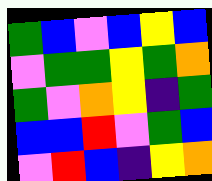[["green", "blue", "violet", "blue", "yellow", "blue"], ["violet", "green", "green", "yellow", "green", "orange"], ["green", "violet", "orange", "yellow", "indigo", "green"], ["blue", "blue", "red", "violet", "green", "blue"], ["violet", "red", "blue", "indigo", "yellow", "orange"]]